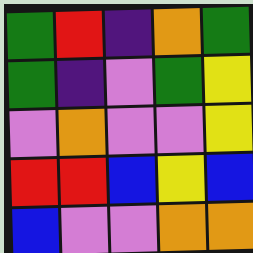[["green", "red", "indigo", "orange", "green"], ["green", "indigo", "violet", "green", "yellow"], ["violet", "orange", "violet", "violet", "yellow"], ["red", "red", "blue", "yellow", "blue"], ["blue", "violet", "violet", "orange", "orange"]]